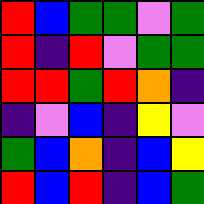[["red", "blue", "green", "green", "violet", "green"], ["red", "indigo", "red", "violet", "green", "green"], ["red", "red", "green", "red", "orange", "indigo"], ["indigo", "violet", "blue", "indigo", "yellow", "violet"], ["green", "blue", "orange", "indigo", "blue", "yellow"], ["red", "blue", "red", "indigo", "blue", "green"]]